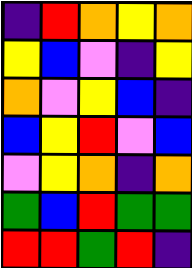[["indigo", "red", "orange", "yellow", "orange"], ["yellow", "blue", "violet", "indigo", "yellow"], ["orange", "violet", "yellow", "blue", "indigo"], ["blue", "yellow", "red", "violet", "blue"], ["violet", "yellow", "orange", "indigo", "orange"], ["green", "blue", "red", "green", "green"], ["red", "red", "green", "red", "indigo"]]